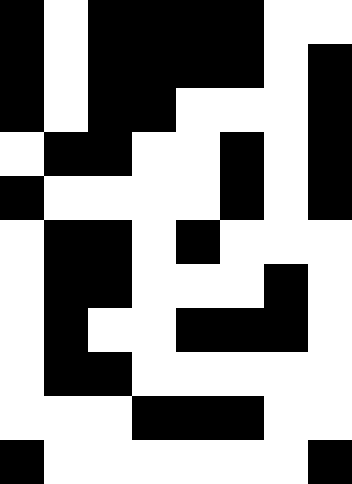[["black", "white", "black", "black", "black", "black", "white", "white"], ["black", "white", "black", "black", "black", "black", "white", "black"], ["black", "white", "black", "black", "white", "white", "white", "black"], ["white", "black", "black", "white", "white", "black", "white", "black"], ["black", "white", "white", "white", "white", "black", "white", "black"], ["white", "black", "black", "white", "black", "white", "white", "white"], ["white", "black", "black", "white", "white", "white", "black", "white"], ["white", "black", "white", "white", "black", "black", "black", "white"], ["white", "black", "black", "white", "white", "white", "white", "white"], ["white", "white", "white", "black", "black", "black", "white", "white"], ["black", "white", "white", "white", "white", "white", "white", "black"]]